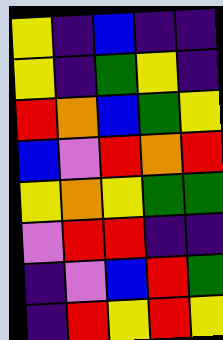[["yellow", "indigo", "blue", "indigo", "indigo"], ["yellow", "indigo", "green", "yellow", "indigo"], ["red", "orange", "blue", "green", "yellow"], ["blue", "violet", "red", "orange", "red"], ["yellow", "orange", "yellow", "green", "green"], ["violet", "red", "red", "indigo", "indigo"], ["indigo", "violet", "blue", "red", "green"], ["indigo", "red", "yellow", "red", "yellow"]]